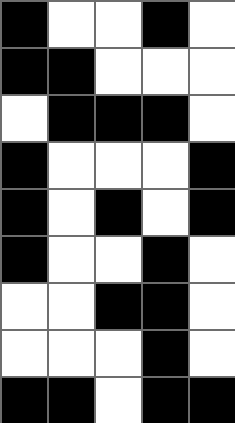[["black", "white", "white", "black", "white"], ["black", "black", "white", "white", "white"], ["white", "black", "black", "black", "white"], ["black", "white", "white", "white", "black"], ["black", "white", "black", "white", "black"], ["black", "white", "white", "black", "white"], ["white", "white", "black", "black", "white"], ["white", "white", "white", "black", "white"], ["black", "black", "white", "black", "black"]]